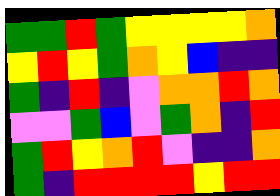[["green", "green", "red", "green", "yellow", "yellow", "yellow", "yellow", "orange"], ["yellow", "red", "yellow", "green", "orange", "yellow", "blue", "indigo", "indigo"], ["green", "indigo", "red", "indigo", "violet", "orange", "orange", "red", "orange"], ["violet", "violet", "green", "blue", "violet", "green", "orange", "indigo", "red"], ["green", "red", "yellow", "orange", "red", "violet", "indigo", "indigo", "orange"], ["green", "indigo", "red", "red", "red", "red", "yellow", "red", "red"]]